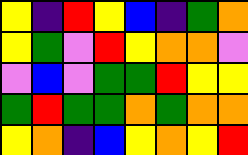[["yellow", "indigo", "red", "yellow", "blue", "indigo", "green", "orange"], ["yellow", "green", "violet", "red", "yellow", "orange", "orange", "violet"], ["violet", "blue", "violet", "green", "green", "red", "yellow", "yellow"], ["green", "red", "green", "green", "orange", "green", "orange", "orange"], ["yellow", "orange", "indigo", "blue", "yellow", "orange", "yellow", "red"]]